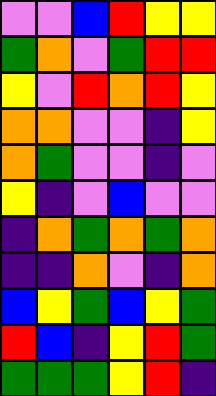[["violet", "violet", "blue", "red", "yellow", "yellow"], ["green", "orange", "violet", "green", "red", "red"], ["yellow", "violet", "red", "orange", "red", "yellow"], ["orange", "orange", "violet", "violet", "indigo", "yellow"], ["orange", "green", "violet", "violet", "indigo", "violet"], ["yellow", "indigo", "violet", "blue", "violet", "violet"], ["indigo", "orange", "green", "orange", "green", "orange"], ["indigo", "indigo", "orange", "violet", "indigo", "orange"], ["blue", "yellow", "green", "blue", "yellow", "green"], ["red", "blue", "indigo", "yellow", "red", "green"], ["green", "green", "green", "yellow", "red", "indigo"]]